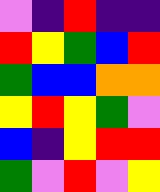[["violet", "indigo", "red", "indigo", "indigo"], ["red", "yellow", "green", "blue", "red"], ["green", "blue", "blue", "orange", "orange"], ["yellow", "red", "yellow", "green", "violet"], ["blue", "indigo", "yellow", "red", "red"], ["green", "violet", "red", "violet", "yellow"]]